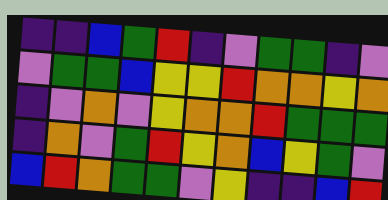[["indigo", "indigo", "blue", "green", "red", "indigo", "violet", "green", "green", "indigo", "violet"], ["violet", "green", "green", "blue", "yellow", "yellow", "red", "orange", "orange", "yellow", "orange"], ["indigo", "violet", "orange", "violet", "yellow", "orange", "orange", "red", "green", "green", "green"], ["indigo", "orange", "violet", "green", "red", "yellow", "orange", "blue", "yellow", "green", "violet"], ["blue", "red", "orange", "green", "green", "violet", "yellow", "indigo", "indigo", "blue", "red"]]